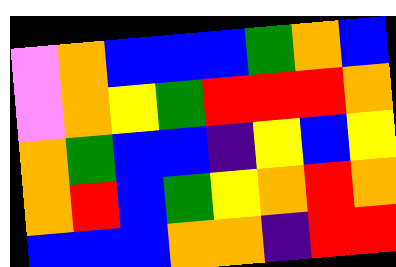[["violet", "orange", "blue", "blue", "blue", "green", "orange", "blue"], ["violet", "orange", "yellow", "green", "red", "red", "red", "orange"], ["orange", "green", "blue", "blue", "indigo", "yellow", "blue", "yellow"], ["orange", "red", "blue", "green", "yellow", "orange", "red", "orange"], ["blue", "blue", "blue", "orange", "orange", "indigo", "red", "red"]]